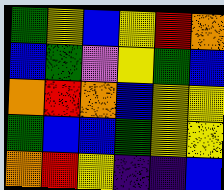[["green", "yellow", "blue", "yellow", "red", "orange"], ["blue", "green", "violet", "yellow", "green", "blue"], ["orange", "red", "orange", "blue", "yellow", "yellow"], ["green", "blue", "blue", "green", "yellow", "yellow"], ["orange", "red", "yellow", "indigo", "indigo", "blue"]]